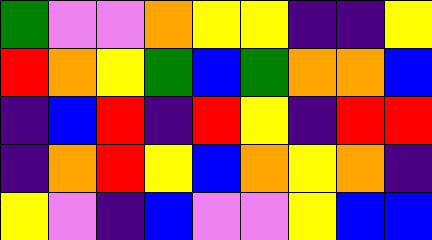[["green", "violet", "violet", "orange", "yellow", "yellow", "indigo", "indigo", "yellow"], ["red", "orange", "yellow", "green", "blue", "green", "orange", "orange", "blue"], ["indigo", "blue", "red", "indigo", "red", "yellow", "indigo", "red", "red"], ["indigo", "orange", "red", "yellow", "blue", "orange", "yellow", "orange", "indigo"], ["yellow", "violet", "indigo", "blue", "violet", "violet", "yellow", "blue", "blue"]]